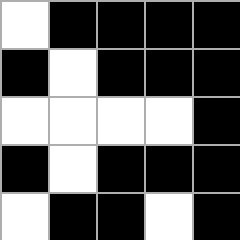[["white", "black", "black", "black", "black"], ["black", "white", "black", "black", "black"], ["white", "white", "white", "white", "black"], ["black", "white", "black", "black", "black"], ["white", "black", "black", "white", "black"]]